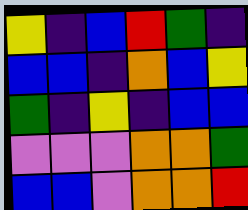[["yellow", "indigo", "blue", "red", "green", "indigo"], ["blue", "blue", "indigo", "orange", "blue", "yellow"], ["green", "indigo", "yellow", "indigo", "blue", "blue"], ["violet", "violet", "violet", "orange", "orange", "green"], ["blue", "blue", "violet", "orange", "orange", "red"]]